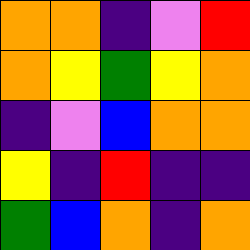[["orange", "orange", "indigo", "violet", "red"], ["orange", "yellow", "green", "yellow", "orange"], ["indigo", "violet", "blue", "orange", "orange"], ["yellow", "indigo", "red", "indigo", "indigo"], ["green", "blue", "orange", "indigo", "orange"]]